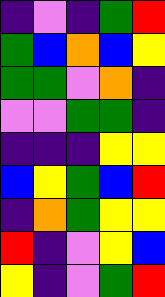[["indigo", "violet", "indigo", "green", "red"], ["green", "blue", "orange", "blue", "yellow"], ["green", "green", "violet", "orange", "indigo"], ["violet", "violet", "green", "green", "indigo"], ["indigo", "indigo", "indigo", "yellow", "yellow"], ["blue", "yellow", "green", "blue", "red"], ["indigo", "orange", "green", "yellow", "yellow"], ["red", "indigo", "violet", "yellow", "blue"], ["yellow", "indigo", "violet", "green", "red"]]